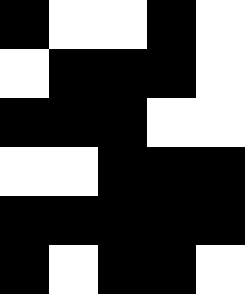[["black", "white", "white", "black", "white"], ["white", "black", "black", "black", "white"], ["black", "black", "black", "white", "white"], ["white", "white", "black", "black", "black"], ["black", "black", "black", "black", "black"], ["black", "white", "black", "black", "white"]]